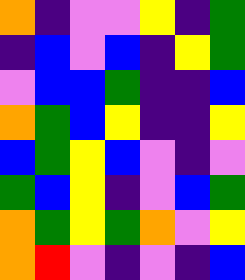[["orange", "indigo", "violet", "violet", "yellow", "indigo", "green"], ["indigo", "blue", "violet", "blue", "indigo", "yellow", "green"], ["violet", "blue", "blue", "green", "indigo", "indigo", "blue"], ["orange", "green", "blue", "yellow", "indigo", "indigo", "yellow"], ["blue", "green", "yellow", "blue", "violet", "indigo", "violet"], ["green", "blue", "yellow", "indigo", "violet", "blue", "green"], ["orange", "green", "yellow", "green", "orange", "violet", "yellow"], ["orange", "red", "violet", "indigo", "violet", "indigo", "blue"]]